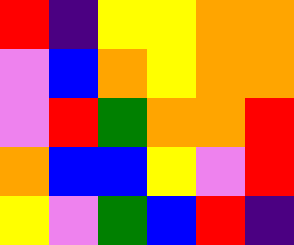[["red", "indigo", "yellow", "yellow", "orange", "orange"], ["violet", "blue", "orange", "yellow", "orange", "orange"], ["violet", "red", "green", "orange", "orange", "red"], ["orange", "blue", "blue", "yellow", "violet", "red"], ["yellow", "violet", "green", "blue", "red", "indigo"]]